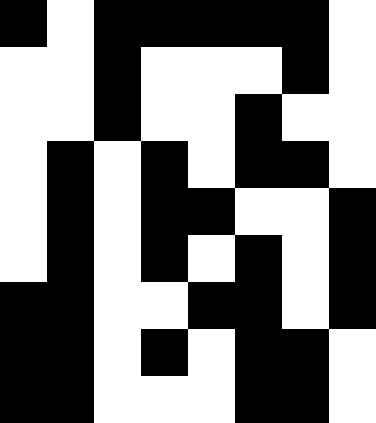[["black", "white", "black", "black", "black", "black", "black", "white"], ["white", "white", "black", "white", "white", "white", "black", "white"], ["white", "white", "black", "white", "white", "black", "white", "white"], ["white", "black", "white", "black", "white", "black", "black", "white"], ["white", "black", "white", "black", "black", "white", "white", "black"], ["white", "black", "white", "black", "white", "black", "white", "black"], ["black", "black", "white", "white", "black", "black", "white", "black"], ["black", "black", "white", "black", "white", "black", "black", "white"], ["black", "black", "white", "white", "white", "black", "black", "white"]]